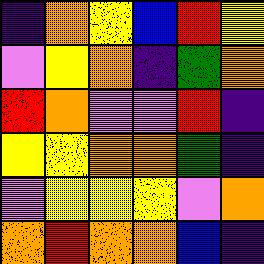[["indigo", "orange", "yellow", "blue", "red", "yellow"], ["violet", "yellow", "orange", "indigo", "green", "orange"], ["red", "orange", "violet", "violet", "red", "indigo"], ["yellow", "yellow", "orange", "orange", "green", "indigo"], ["violet", "yellow", "yellow", "yellow", "violet", "orange"], ["orange", "red", "orange", "orange", "blue", "indigo"]]